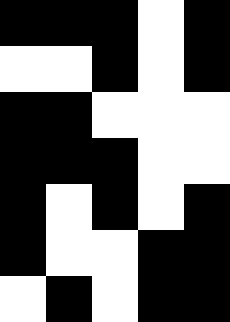[["black", "black", "black", "white", "black"], ["white", "white", "black", "white", "black"], ["black", "black", "white", "white", "white"], ["black", "black", "black", "white", "white"], ["black", "white", "black", "white", "black"], ["black", "white", "white", "black", "black"], ["white", "black", "white", "black", "black"]]